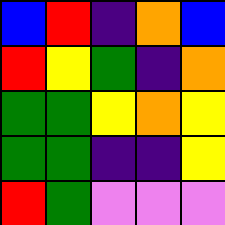[["blue", "red", "indigo", "orange", "blue"], ["red", "yellow", "green", "indigo", "orange"], ["green", "green", "yellow", "orange", "yellow"], ["green", "green", "indigo", "indigo", "yellow"], ["red", "green", "violet", "violet", "violet"]]